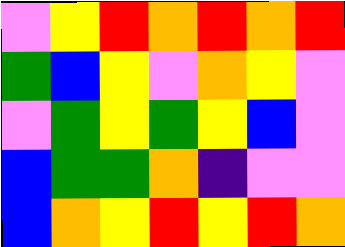[["violet", "yellow", "red", "orange", "red", "orange", "red"], ["green", "blue", "yellow", "violet", "orange", "yellow", "violet"], ["violet", "green", "yellow", "green", "yellow", "blue", "violet"], ["blue", "green", "green", "orange", "indigo", "violet", "violet"], ["blue", "orange", "yellow", "red", "yellow", "red", "orange"]]